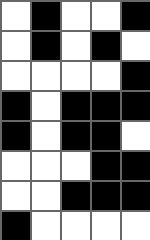[["white", "black", "white", "white", "black"], ["white", "black", "white", "black", "white"], ["white", "white", "white", "white", "black"], ["black", "white", "black", "black", "black"], ["black", "white", "black", "black", "white"], ["white", "white", "white", "black", "black"], ["white", "white", "black", "black", "black"], ["black", "white", "white", "white", "white"]]